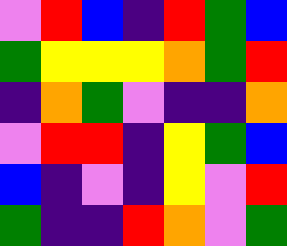[["violet", "red", "blue", "indigo", "red", "green", "blue"], ["green", "yellow", "yellow", "yellow", "orange", "green", "red"], ["indigo", "orange", "green", "violet", "indigo", "indigo", "orange"], ["violet", "red", "red", "indigo", "yellow", "green", "blue"], ["blue", "indigo", "violet", "indigo", "yellow", "violet", "red"], ["green", "indigo", "indigo", "red", "orange", "violet", "green"]]